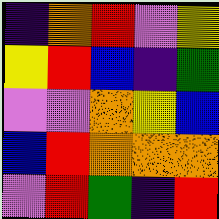[["indigo", "orange", "red", "violet", "yellow"], ["yellow", "red", "blue", "indigo", "green"], ["violet", "violet", "orange", "yellow", "blue"], ["blue", "red", "orange", "orange", "orange"], ["violet", "red", "green", "indigo", "red"]]